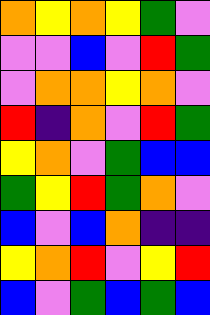[["orange", "yellow", "orange", "yellow", "green", "violet"], ["violet", "violet", "blue", "violet", "red", "green"], ["violet", "orange", "orange", "yellow", "orange", "violet"], ["red", "indigo", "orange", "violet", "red", "green"], ["yellow", "orange", "violet", "green", "blue", "blue"], ["green", "yellow", "red", "green", "orange", "violet"], ["blue", "violet", "blue", "orange", "indigo", "indigo"], ["yellow", "orange", "red", "violet", "yellow", "red"], ["blue", "violet", "green", "blue", "green", "blue"]]